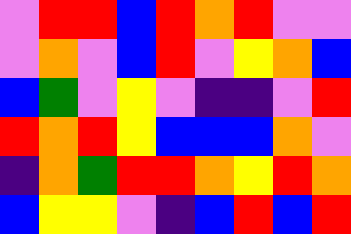[["violet", "red", "red", "blue", "red", "orange", "red", "violet", "violet"], ["violet", "orange", "violet", "blue", "red", "violet", "yellow", "orange", "blue"], ["blue", "green", "violet", "yellow", "violet", "indigo", "indigo", "violet", "red"], ["red", "orange", "red", "yellow", "blue", "blue", "blue", "orange", "violet"], ["indigo", "orange", "green", "red", "red", "orange", "yellow", "red", "orange"], ["blue", "yellow", "yellow", "violet", "indigo", "blue", "red", "blue", "red"]]